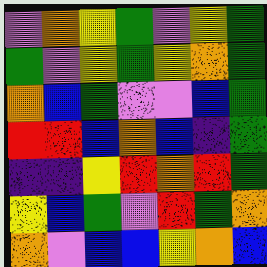[["violet", "orange", "yellow", "green", "violet", "yellow", "green"], ["green", "violet", "yellow", "green", "yellow", "orange", "green"], ["orange", "blue", "green", "violet", "violet", "blue", "green"], ["red", "red", "blue", "orange", "blue", "indigo", "green"], ["indigo", "indigo", "yellow", "red", "orange", "red", "green"], ["yellow", "blue", "green", "violet", "red", "green", "orange"], ["orange", "violet", "blue", "blue", "yellow", "orange", "blue"]]